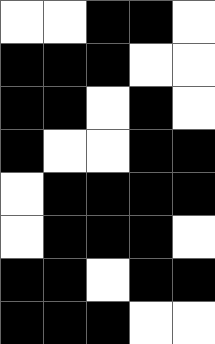[["white", "white", "black", "black", "white"], ["black", "black", "black", "white", "white"], ["black", "black", "white", "black", "white"], ["black", "white", "white", "black", "black"], ["white", "black", "black", "black", "black"], ["white", "black", "black", "black", "white"], ["black", "black", "white", "black", "black"], ["black", "black", "black", "white", "white"]]